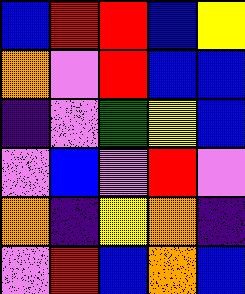[["blue", "red", "red", "blue", "yellow"], ["orange", "violet", "red", "blue", "blue"], ["indigo", "violet", "green", "yellow", "blue"], ["violet", "blue", "violet", "red", "violet"], ["orange", "indigo", "yellow", "orange", "indigo"], ["violet", "red", "blue", "orange", "blue"]]